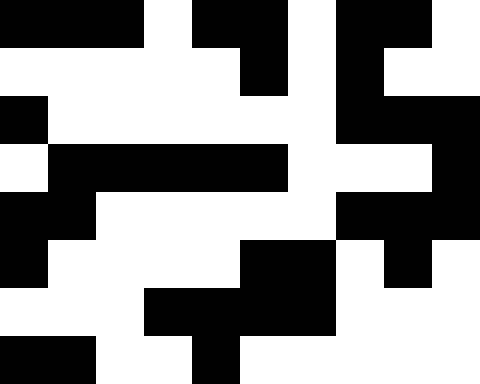[["black", "black", "black", "white", "black", "black", "white", "black", "black", "white"], ["white", "white", "white", "white", "white", "black", "white", "black", "white", "white"], ["black", "white", "white", "white", "white", "white", "white", "black", "black", "black"], ["white", "black", "black", "black", "black", "black", "white", "white", "white", "black"], ["black", "black", "white", "white", "white", "white", "white", "black", "black", "black"], ["black", "white", "white", "white", "white", "black", "black", "white", "black", "white"], ["white", "white", "white", "black", "black", "black", "black", "white", "white", "white"], ["black", "black", "white", "white", "black", "white", "white", "white", "white", "white"]]